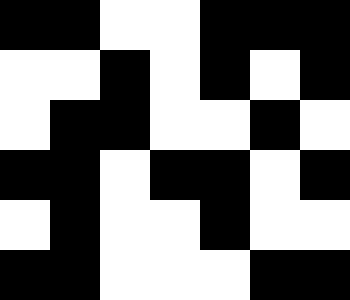[["black", "black", "white", "white", "black", "black", "black"], ["white", "white", "black", "white", "black", "white", "black"], ["white", "black", "black", "white", "white", "black", "white"], ["black", "black", "white", "black", "black", "white", "black"], ["white", "black", "white", "white", "black", "white", "white"], ["black", "black", "white", "white", "white", "black", "black"]]